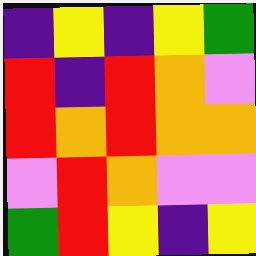[["indigo", "yellow", "indigo", "yellow", "green"], ["red", "indigo", "red", "orange", "violet"], ["red", "orange", "red", "orange", "orange"], ["violet", "red", "orange", "violet", "violet"], ["green", "red", "yellow", "indigo", "yellow"]]